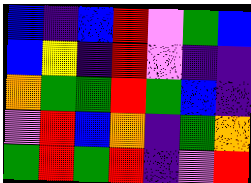[["blue", "indigo", "blue", "red", "violet", "green", "blue"], ["blue", "yellow", "indigo", "red", "violet", "indigo", "indigo"], ["orange", "green", "green", "red", "green", "blue", "indigo"], ["violet", "red", "blue", "orange", "indigo", "green", "orange"], ["green", "red", "green", "red", "indigo", "violet", "red"]]